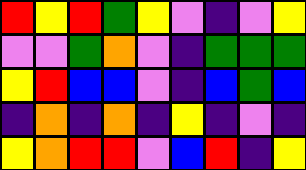[["red", "yellow", "red", "green", "yellow", "violet", "indigo", "violet", "yellow"], ["violet", "violet", "green", "orange", "violet", "indigo", "green", "green", "green"], ["yellow", "red", "blue", "blue", "violet", "indigo", "blue", "green", "blue"], ["indigo", "orange", "indigo", "orange", "indigo", "yellow", "indigo", "violet", "indigo"], ["yellow", "orange", "red", "red", "violet", "blue", "red", "indigo", "yellow"]]